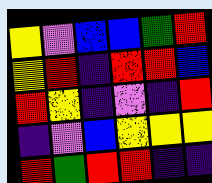[["yellow", "violet", "blue", "blue", "green", "red"], ["yellow", "red", "indigo", "red", "red", "blue"], ["red", "yellow", "indigo", "violet", "indigo", "red"], ["indigo", "violet", "blue", "yellow", "yellow", "yellow"], ["red", "green", "red", "red", "indigo", "indigo"]]